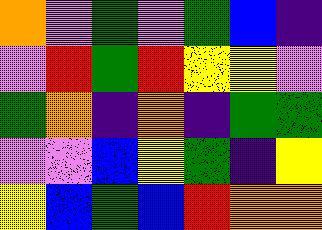[["orange", "violet", "green", "violet", "green", "blue", "indigo"], ["violet", "red", "green", "red", "yellow", "yellow", "violet"], ["green", "orange", "indigo", "orange", "indigo", "green", "green"], ["violet", "violet", "blue", "yellow", "green", "indigo", "yellow"], ["yellow", "blue", "green", "blue", "red", "orange", "orange"]]